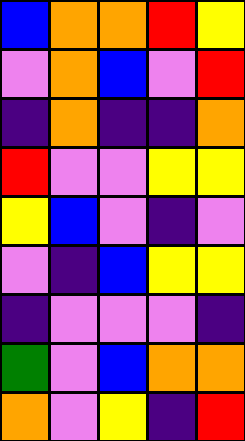[["blue", "orange", "orange", "red", "yellow"], ["violet", "orange", "blue", "violet", "red"], ["indigo", "orange", "indigo", "indigo", "orange"], ["red", "violet", "violet", "yellow", "yellow"], ["yellow", "blue", "violet", "indigo", "violet"], ["violet", "indigo", "blue", "yellow", "yellow"], ["indigo", "violet", "violet", "violet", "indigo"], ["green", "violet", "blue", "orange", "orange"], ["orange", "violet", "yellow", "indigo", "red"]]